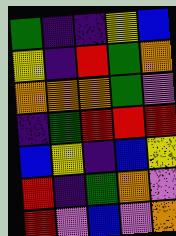[["green", "indigo", "indigo", "yellow", "blue"], ["yellow", "indigo", "red", "green", "orange"], ["orange", "orange", "orange", "green", "violet"], ["indigo", "green", "red", "red", "red"], ["blue", "yellow", "indigo", "blue", "yellow"], ["red", "indigo", "green", "orange", "violet"], ["red", "violet", "blue", "violet", "orange"]]